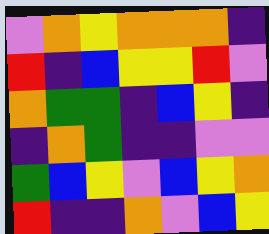[["violet", "orange", "yellow", "orange", "orange", "orange", "indigo"], ["red", "indigo", "blue", "yellow", "yellow", "red", "violet"], ["orange", "green", "green", "indigo", "blue", "yellow", "indigo"], ["indigo", "orange", "green", "indigo", "indigo", "violet", "violet"], ["green", "blue", "yellow", "violet", "blue", "yellow", "orange"], ["red", "indigo", "indigo", "orange", "violet", "blue", "yellow"]]